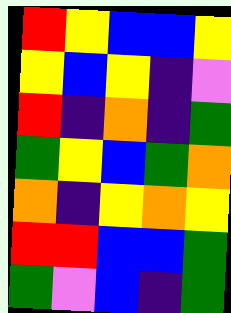[["red", "yellow", "blue", "blue", "yellow"], ["yellow", "blue", "yellow", "indigo", "violet"], ["red", "indigo", "orange", "indigo", "green"], ["green", "yellow", "blue", "green", "orange"], ["orange", "indigo", "yellow", "orange", "yellow"], ["red", "red", "blue", "blue", "green"], ["green", "violet", "blue", "indigo", "green"]]